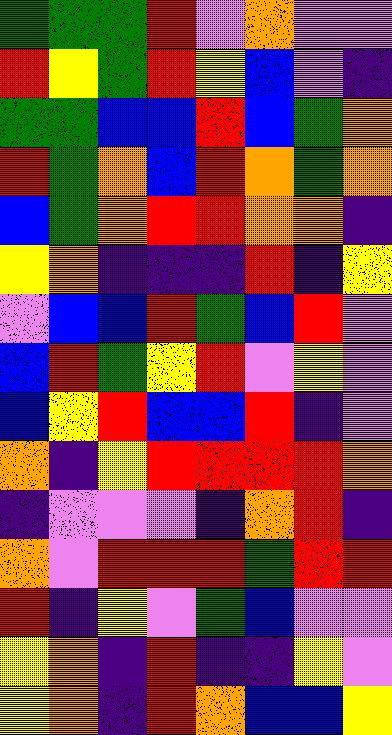[["green", "green", "green", "red", "violet", "orange", "violet", "violet"], ["red", "yellow", "green", "red", "yellow", "blue", "violet", "indigo"], ["green", "green", "blue", "blue", "red", "blue", "green", "orange"], ["red", "green", "orange", "blue", "red", "orange", "green", "orange"], ["blue", "green", "orange", "red", "red", "orange", "orange", "indigo"], ["yellow", "orange", "indigo", "indigo", "indigo", "red", "indigo", "yellow"], ["violet", "blue", "blue", "red", "green", "blue", "red", "violet"], ["blue", "red", "green", "yellow", "red", "violet", "yellow", "violet"], ["blue", "yellow", "red", "blue", "blue", "red", "indigo", "violet"], ["orange", "indigo", "yellow", "red", "red", "red", "red", "orange"], ["indigo", "violet", "violet", "violet", "indigo", "orange", "red", "indigo"], ["orange", "violet", "red", "red", "red", "green", "red", "red"], ["red", "indigo", "yellow", "violet", "green", "blue", "violet", "violet"], ["yellow", "orange", "indigo", "red", "indigo", "indigo", "yellow", "violet"], ["yellow", "orange", "indigo", "red", "orange", "blue", "blue", "yellow"]]